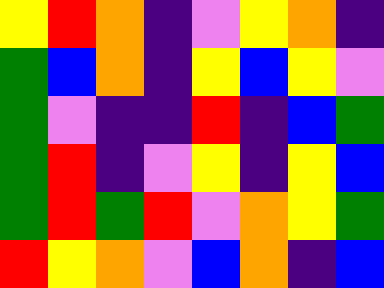[["yellow", "red", "orange", "indigo", "violet", "yellow", "orange", "indigo"], ["green", "blue", "orange", "indigo", "yellow", "blue", "yellow", "violet"], ["green", "violet", "indigo", "indigo", "red", "indigo", "blue", "green"], ["green", "red", "indigo", "violet", "yellow", "indigo", "yellow", "blue"], ["green", "red", "green", "red", "violet", "orange", "yellow", "green"], ["red", "yellow", "orange", "violet", "blue", "orange", "indigo", "blue"]]